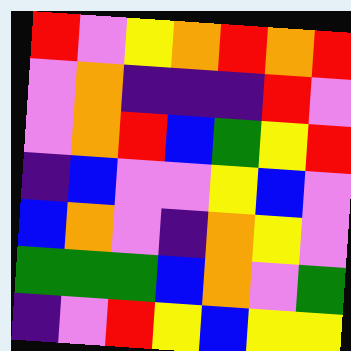[["red", "violet", "yellow", "orange", "red", "orange", "red"], ["violet", "orange", "indigo", "indigo", "indigo", "red", "violet"], ["violet", "orange", "red", "blue", "green", "yellow", "red"], ["indigo", "blue", "violet", "violet", "yellow", "blue", "violet"], ["blue", "orange", "violet", "indigo", "orange", "yellow", "violet"], ["green", "green", "green", "blue", "orange", "violet", "green"], ["indigo", "violet", "red", "yellow", "blue", "yellow", "yellow"]]